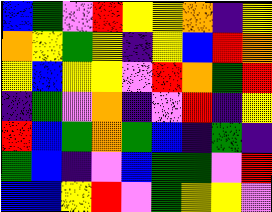[["blue", "green", "violet", "red", "yellow", "yellow", "orange", "indigo", "yellow"], ["orange", "yellow", "green", "yellow", "indigo", "yellow", "blue", "red", "orange"], ["yellow", "blue", "yellow", "yellow", "violet", "red", "orange", "green", "red"], ["indigo", "green", "violet", "orange", "indigo", "violet", "red", "indigo", "yellow"], ["red", "blue", "green", "orange", "green", "blue", "indigo", "green", "indigo"], ["green", "blue", "indigo", "violet", "blue", "green", "green", "violet", "red"], ["blue", "blue", "yellow", "red", "violet", "green", "yellow", "yellow", "violet"]]